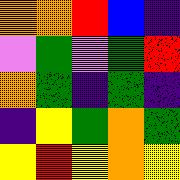[["orange", "orange", "red", "blue", "indigo"], ["violet", "green", "violet", "green", "red"], ["orange", "green", "indigo", "green", "indigo"], ["indigo", "yellow", "green", "orange", "green"], ["yellow", "red", "yellow", "orange", "yellow"]]